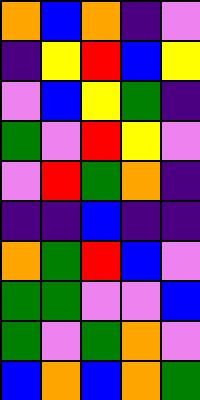[["orange", "blue", "orange", "indigo", "violet"], ["indigo", "yellow", "red", "blue", "yellow"], ["violet", "blue", "yellow", "green", "indigo"], ["green", "violet", "red", "yellow", "violet"], ["violet", "red", "green", "orange", "indigo"], ["indigo", "indigo", "blue", "indigo", "indigo"], ["orange", "green", "red", "blue", "violet"], ["green", "green", "violet", "violet", "blue"], ["green", "violet", "green", "orange", "violet"], ["blue", "orange", "blue", "orange", "green"]]